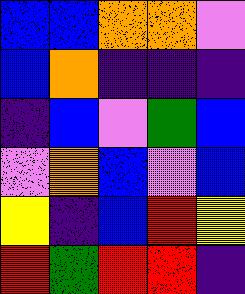[["blue", "blue", "orange", "orange", "violet"], ["blue", "orange", "indigo", "indigo", "indigo"], ["indigo", "blue", "violet", "green", "blue"], ["violet", "orange", "blue", "violet", "blue"], ["yellow", "indigo", "blue", "red", "yellow"], ["red", "green", "red", "red", "indigo"]]